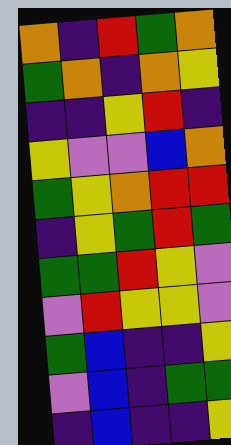[["orange", "indigo", "red", "green", "orange"], ["green", "orange", "indigo", "orange", "yellow"], ["indigo", "indigo", "yellow", "red", "indigo"], ["yellow", "violet", "violet", "blue", "orange"], ["green", "yellow", "orange", "red", "red"], ["indigo", "yellow", "green", "red", "green"], ["green", "green", "red", "yellow", "violet"], ["violet", "red", "yellow", "yellow", "violet"], ["green", "blue", "indigo", "indigo", "yellow"], ["violet", "blue", "indigo", "green", "green"], ["indigo", "blue", "indigo", "indigo", "yellow"]]